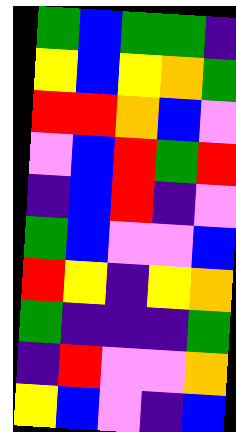[["green", "blue", "green", "green", "indigo"], ["yellow", "blue", "yellow", "orange", "green"], ["red", "red", "orange", "blue", "violet"], ["violet", "blue", "red", "green", "red"], ["indigo", "blue", "red", "indigo", "violet"], ["green", "blue", "violet", "violet", "blue"], ["red", "yellow", "indigo", "yellow", "orange"], ["green", "indigo", "indigo", "indigo", "green"], ["indigo", "red", "violet", "violet", "orange"], ["yellow", "blue", "violet", "indigo", "blue"]]